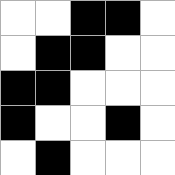[["white", "white", "black", "black", "white"], ["white", "black", "black", "white", "white"], ["black", "black", "white", "white", "white"], ["black", "white", "white", "black", "white"], ["white", "black", "white", "white", "white"]]